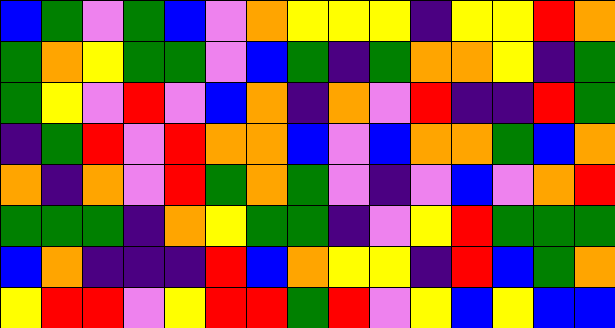[["blue", "green", "violet", "green", "blue", "violet", "orange", "yellow", "yellow", "yellow", "indigo", "yellow", "yellow", "red", "orange"], ["green", "orange", "yellow", "green", "green", "violet", "blue", "green", "indigo", "green", "orange", "orange", "yellow", "indigo", "green"], ["green", "yellow", "violet", "red", "violet", "blue", "orange", "indigo", "orange", "violet", "red", "indigo", "indigo", "red", "green"], ["indigo", "green", "red", "violet", "red", "orange", "orange", "blue", "violet", "blue", "orange", "orange", "green", "blue", "orange"], ["orange", "indigo", "orange", "violet", "red", "green", "orange", "green", "violet", "indigo", "violet", "blue", "violet", "orange", "red"], ["green", "green", "green", "indigo", "orange", "yellow", "green", "green", "indigo", "violet", "yellow", "red", "green", "green", "green"], ["blue", "orange", "indigo", "indigo", "indigo", "red", "blue", "orange", "yellow", "yellow", "indigo", "red", "blue", "green", "orange"], ["yellow", "red", "red", "violet", "yellow", "red", "red", "green", "red", "violet", "yellow", "blue", "yellow", "blue", "blue"]]